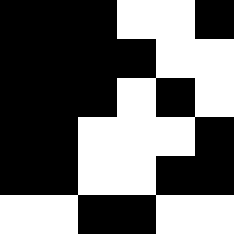[["black", "black", "black", "white", "white", "black"], ["black", "black", "black", "black", "white", "white"], ["black", "black", "black", "white", "black", "white"], ["black", "black", "white", "white", "white", "black"], ["black", "black", "white", "white", "black", "black"], ["white", "white", "black", "black", "white", "white"]]